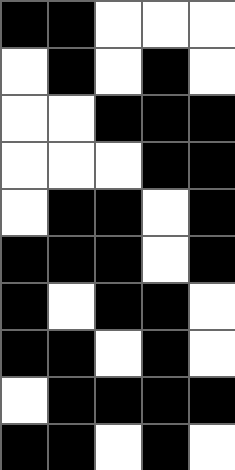[["black", "black", "white", "white", "white"], ["white", "black", "white", "black", "white"], ["white", "white", "black", "black", "black"], ["white", "white", "white", "black", "black"], ["white", "black", "black", "white", "black"], ["black", "black", "black", "white", "black"], ["black", "white", "black", "black", "white"], ["black", "black", "white", "black", "white"], ["white", "black", "black", "black", "black"], ["black", "black", "white", "black", "white"]]